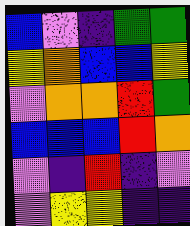[["blue", "violet", "indigo", "green", "green"], ["yellow", "orange", "blue", "blue", "yellow"], ["violet", "orange", "orange", "red", "green"], ["blue", "blue", "blue", "red", "orange"], ["violet", "indigo", "red", "indigo", "violet"], ["violet", "yellow", "yellow", "indigo", "indigo"]]